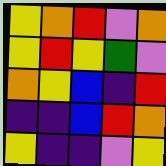[["yellow", "orange", "red", "violet", "orange"], ["yellow", "red", "yellow", "green", "violet"], ["orange", "yellow", "blue", "indigo", "red"], ["indigo", "indigo", "blue", "red", "orange"], ["yellow", "indigo", "indigo", "violet", "yellow"]]